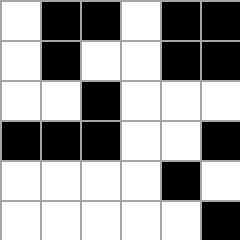[["white", "black", "black", "white", "black", "black"], ["white", "black", "white", "white", "black", "black"], ["white", "white", "black", "white", "white", "white"], ["black", "black", "black", "white", "white", "black"], ["white", "white", "white", "white", "black", "white"], ["white", "white", "white", "white", "white", "black"]]